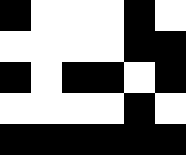[["black", "white", "white", "white", "black", "white"], ["white", "white", "white", "white", "black", "black"], ["black", "white", "black", "black", "white", "black"], ["white", "white", "white", "white", "black", "white"], ["black", "black", "black", "black", "black", "black"]]